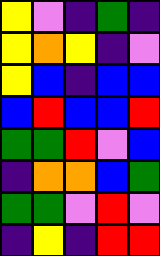[["yellow", "violet", "indigo", "green", "indigo"], ["yellow", "orange", "yellow", "indigo", "violet"], ["yellow", "blue", "indigo", "blue", "blue"], ["blue", "red", "blue", "blue", "red"], ["green", "green", "red", "violet", "blue"], ["indigo", "orange", "orange", "blue", "green"], ["green", "green", "violet", "red", "violet"], ["indigo", "yellow", "indigo", "red", "red"]]